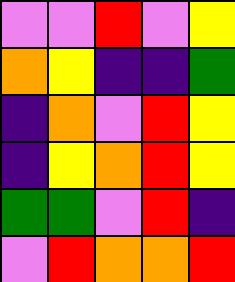[["violet", "violet", "red", "violet", "yellow"], ["orange", "yellow", "indigo", "indigo", "green"], ["indigo", "orange", "violet", "red", "yellow"], ["indigo", "yellow", "orange", "red", "yellow"], ["green", "green", "violet", "red", "indigo"], ["violet", "red", "orange", "orange", "red"]]